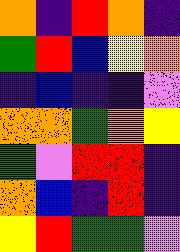[["orange", "indigo", "red", "orange", "indigo"], ["green", "red", "blue", "yellow", "orange"], ["indigo", "blue", "indigo", "indigo", "violet"], ["orange", "orange", "green", "orange", "yellow"], ["green", "violet", "red", "red", "indigo"], ["orange", "blue", "indigo", "red", "indigo"], ["yellow", "red", "green", "green", "violet"]]